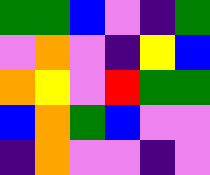[["green", "green", "blue", "violet", "indigo", "green"], ["violet", "orange", "violet", "indigo", "yellow", "blue"], ["orange", "yellow", "violet", "red", "green", "green"], ["blue", "orange", "green", "blue", "violet", "violet"], ["indigo", "orange", "violet", "violet", "indigo", "violet"]]